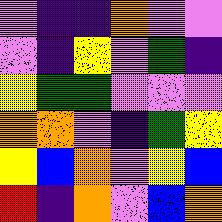[["violet", "indigo", "indigo", "orange", "violet", "violet"], ["violet", "indigo", "yellow", "violet", "green", "indigo"], ["yellow", "green", "green", "violet", "violet", "violet"], ["orange", "orange", "violet", "indigo", "green", "yellow"], ["yellow", "blue", "orange", "violet", "yellow", "blue"], ["red", "indigo", "orange", "violet", "blue", "orange"]]